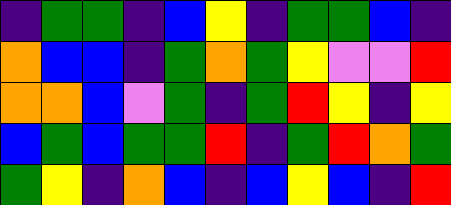[["indigo", "green", "green", "indigo", "blue", "yellow", "indigo", "green", "green", "blue", "indigo"], ["orange", "blue", "blue", "indigo", "green", "orange", "green", "yellow", "violet", "violet", "red"], ["orange", "orange", "blue", "violet", "green", "indigo", "green", "red", "yellow", "indigo", "yellow"], ["blue", "green", "blue", "green", "green", "red", "indigo", "green", "red", "orange", "green"], ["green", "yellow", "indigo", "orange", "blue", "indigo", "blue", "yellow", "blue", "indigo", "red"]]